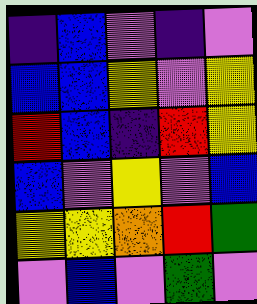[["indigo", "blue", "violet", "indigo", "violet"], ["blue", "blue", "yellow", "violet", "yellow"], ["red", "blue", "indigo", "red", "yellow"], ["blue", "violet", "yellow", "violet", "blue"], ["yellow", "yellow", "orange", "red", "green"], ["violet", "blue", "violet", "green", "violet"]]